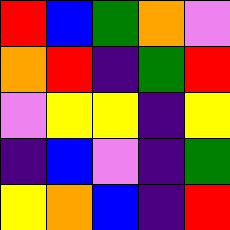[["red", "blue", "green", "orange", "violet"], ["orange", "red", "indigo", "green", "red"], ["violet", "yellow", "yellow", "indigo", "yellow"], ["indigo", "blue", "violet", "indigo", "green"], ["yellow", "orange", "blue", "indigo", "red"]]